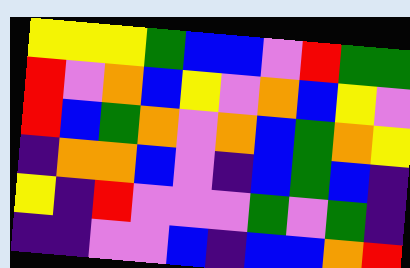[["yellow", "yellow", "yellow", "green", "blue", "blue", "violet", "red", "green", "green"], ["red", "violet", "orange", "blue", "yellow", "violet", "orange", "blue", "yellow", "violet"], ["red", "blue", "green", "orange", "violet", "orange", "blue", "green", "orange", "yellow"], ["indigo", "orange", "orange", "blue", "violet", "indigo", "blue", "green", "blue", "indigo"], ["yellow", "indigo", "red", "violet", "violet", "violet", "green", "violet", "green", "indigo"], ["indigo", "indigo", "violet", "violet", "blue", "indigo", "blue", "blue", "orange", "red"]]